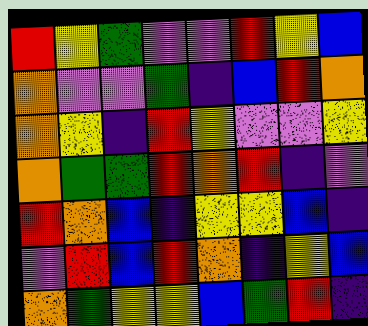[["red", "yellow", "green", "violet", "violet", "red", "yellow", "blue"], ["orange", "violet", "violet", "green", "indigo", "blue", "red", "orange"], ["orange", "yellow", "indigo", "red", "yellow", "violet", "violet", "yellow"], ["orange", "green", "green", "red", "orange", "red", "indigo", "violet"], ["red", "orange", "blue", "indigo", "yellow", "yellow", "blue", "indigo"], ["violet", "red", "blue", "red", "orange", "indigo", "yellow", "blue"], ["orange", "green", "yellow", "yellow", "blue", "green", "red", "indigo"]]